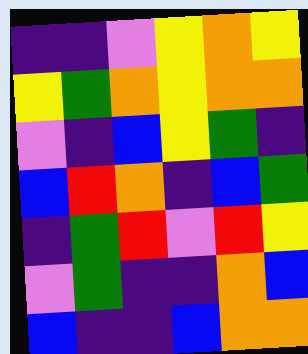[["indigo", "indigo", "violet", "yellow", "orange", "yellow"], ["yellow", "green", "orange", "yellow", "orange", "orange"], ["violet", "indigo", "blue", "yellow", "green", "indigo"], ["blue", "red", "orange", "indigo", "blue", "green"], ["indigo", "green", "red", "violet", "red", "yellow"], ["violet", "green", "indigo", "indigo", "orange", "blue"], ["blue", "indigo", "indigo", "blue", "orange", "orange"]]